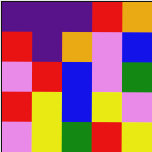[["indigo", "indigo", "indigo", "red", "orange"], ["red", "indigo", "orange", "violet", "blue"], ["violet", "red", "blue", "violet", "green"], ["red", "yellow", "blue", "yellow", "violet"], ["violet", "yellow", "green", "red", "yellow"]]